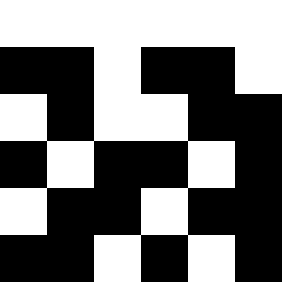[["white", "white", "white", "white", "white", "white"], ["black", "black", "white", "black", "black", "white"], ["white", "black", "white", "white", "black", "black"], ["black", "white", "black", "black", "white", "black"], ["white", "black", "black", "white", "black", "black"], ["black", "black", "white", "black", "white", "black"]]